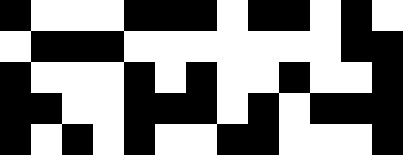[["black", "white", "white", "white", "black", "black", "black", "white", "black", "black", "white", "black", "white"], ["white", "black", "black", "black", "white", "white", "white", "white", "white", "white", "white", "black", "black"], ["black", "white", "white", "white", "black", "white", "black", "white", "white", "black", "white", "white", "black"], ["black", "black", "white", "white", "black", "black", "black", "white", "black", "white", "black", "black", "black"], ["black", "white", "black", "white", "black", "white", "white", "black", "black", "white", "white", "white", "black"]]